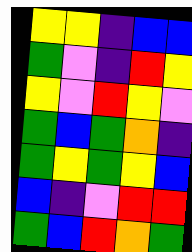[["yellow", "yellow", "indigo", "blue", "blue"], ["green", "violet", "indigo", "red", "yellow"], ["yellow", "violet", "red", "yellow", "violet"], ["green", "blue", "green", "orange", "indigo"], ["green", "yellow", "green", "yellow", "blue"], ["blue", "indigo", "violet", "red", "red"], ["green", "blue", "red", "orange", "green"]]